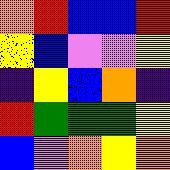[["orange", "red", "blue", "blue", "red"], ["yellow", "blue", "violet", "violet", "yellow"], ["indigo", "yellow", "blue", "orange", "indigo"], ["red", "green", "green", "green", "yellow"], ["blue", "violet", "orange", "yellow", "orange"]]